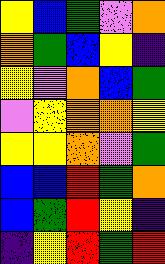[["yellow", "blue", "green", "violet", "orange"], ["orange", "green", "blue", "yellow", "indigo"], ["yellow", "violet", "orange", "blue", "green"], ["violet", "yellow", "orange", "orange", "yellow"], ["yellow", "yellow", "orange", "violet", "green"], ["blue", "blue", "red", "green", "orange"], ["blue", "green", "red", "yellow", "indigo"], ["indigo", "yellow", "red", "green", "red"]]